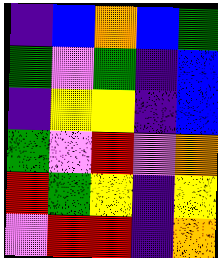[["indigo", "blue", "orange", "blue", "green"], ["green", "violet", "green", "indigo", "blue"], ["indigo", "yellow", "yellow", "indigo", "blue"], ["green", "violet", "red", "violet", "orange"], ["red", "green", "yellow", "indigo", "yellow"], ["violet", "red", "red", "indigo", "orange"]]